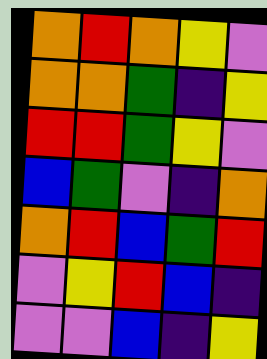[["orange", "red", "orange", "yellow", "violet"], ["orange", "orange", "green", "indigo", "yellow"], ["red", "red", "green", "yellow", "violet"], ["blue", "green", "violet", "indigo", "orange"], ["orange", "red", "blue", "green", "red"], ["violet", "yellow", "red", "blue", "indigo"], ["violet", "violet", "blue", "indigo", "yellow"]]